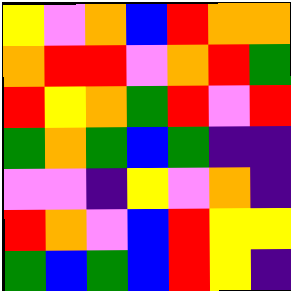[["yellow", "violet", "orange", "blue", "red", "orange", "orange"], ["orange", "red", "red", "violet", "orange", "red", "green"], ["red", "yellow", "orange", "green", "red", "violet", "red"], ["green", "orange", "green", "blue", "green", "indigo", "indigo"], ["violet", "violet", "indigo", "yellow", "violet", "orange", "indigo"], ["red", "orange", "violet", "blue", "red", "yellow", "yellow"], ["green", "blue", "green", "blue", "red", "yellow", "indigo"]]